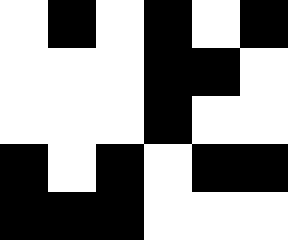[["white", "black", "white", "black", "white", "black"], ["white", "white", "white", "black", "black", "white"], ["white", "white", "white", "black", "white", "white"], ["black", "white", "black", "white", "black", "black"], ["black", "black", "black", "white", "white", "white"]]